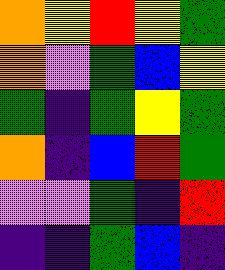[["orange", "yellow", "red", "yellow", "green"], ["orange", "violet", "green", "blue", "yellow"], ["green", "indigo", "green", "yellow", "green"], ["orange", "indigo", "blue", "red", "green"], ["violet", "violet", "green", "indigo", "red"], ["indigo", "indigo", "green", "blue", "indigo"]]